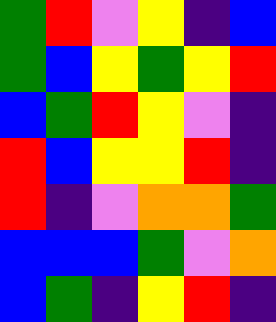[["green", "red", "violet", "yellow", "indigo", "blue"], ["green", "blue", "yellow", "green", "yellow", "red"], ["blue", "green", "red", "yellow", "violet", "indigo"], ["red", "blue", "yellow", "yellow", "red", "indigo"], ["red", "indigo", "violet", "orange", "orange", "green"], ["blue", "blue", "blue", "green", "violet", "orange"], ["blue", "green", "indigo", "yellow", "red", "indigo"]]